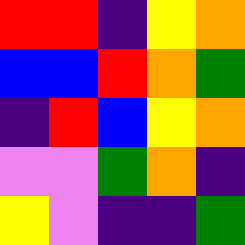[["red", "red", "indigo", "yellow", "orange"], ["blue", "blue", "red", "orange", "green"], ["indigo", "red", "blue", "yellow", "orange"], ["violet", "violet", "green", "orange", "indigo"], ["yellow", "violet", "indigo", "indigo", "green"]]